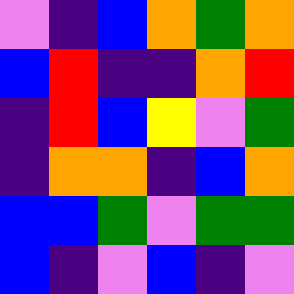[["violet", "indigo", "blue", "orange", "green", "orange"], ["blue", "red", "indigo", "indigo", "orange", "red"], ["indigo", "red", "blue", "yellow", "violet", "green"], ["indigo", "orange", "orange", "indigo", "blue", "orange"], ["blue", "blue", "green", "violet", "green", "green"], ["blue", "indigo", "violet", "blue", "indigo", "violet"]]